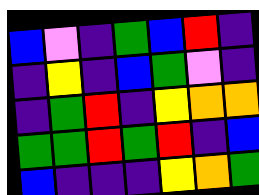[["blue", "violet", "indigo", "green", "blue", "red", "indigo"], ["indigo", "yellow", "indigo", "blue", "green", "violet", "indigo"], ["indigo", "green", "red", "indigo", "yellow", "orange", "orange"], ["green", "green", "red", "green", "red", "indigo", "blue"], ["blue", "indigo", "indigo", "indigo", "yellow", "orange", "green"]]